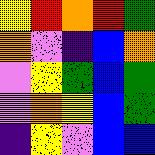[["yellow", "red", "orange", "red", "green"], ["orange", "violet", "indigo", "blue", "orange"], ["violet", "yellow", "green", "blue", "green"], ["violet", "orange", "yellow", "blue", "green"], ["indigo", "yellow", "violet", "blue", "blue"]]